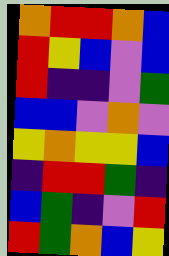[["orange", "red", "red", "orange", "blue"], ["red", "yellow", "blue", "violet", "blue"], ["red", "indigo", "indigo", "violet", "green"], ["blue", "blue", "violet", "orange", "violet"], ["yellow", "orange", "yellow", "yellow", "blue"], ["indigo", "red", "red", "green", "indigo"], ["blue", "green", "indigo", "violet", "red"], ["red", "green", "orange", "blue", "yellow"]]